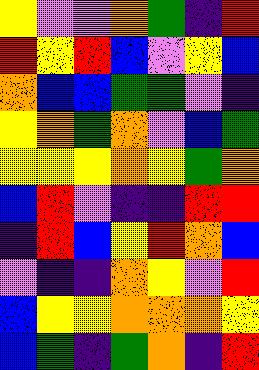[["yellow", "violet", "violet", "orange", "green", "indigo", "red"], ["red", "yellow", "red", "blue", "violet", "yellow", "blue"], ["orange", "blue", "blue", "green", "green", "violet", "indigo"], ["yellow", "orange", "green", "orange", "violet", "blue", "green"], ["yellow", "yellow", "yellow", "orange", "yellow", "green", "orange"], ["blue", "red", "violet", "indigo", "indigo", "red", "red"], ["indigo", "red", "blue", "yellow", "red", "orange", "blue"], ["violet", "indigo", "indigo", "orange", "yellow", "violet", "red"], ["blue", "yellow", "yellow", "orange", "orange", "orange", "yellow"], ["blue", "green", "indigo", "green", "orange", "indigo", "red"]]